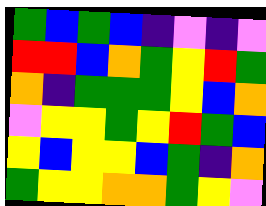[["green", "blue", "green", "blue", "indigo", "violet", "indigo", "violet"], ["red", "red", "blue", "orange", "green", "yellow", "red", "green"], ["orange", "indigo", "green", "green", "green", "yellow", "blue", "orange"], ["violet", "yellow", "yellow", "green", "yellow", "red", "green", "blue"], ["yellow", "blue", "yellow", "yellow", "blue", "green", "indigo", "orange"], ["green", "yellow", "yellow", "orange", "orange", "green", "yellow", "violet"]]